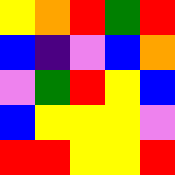[["yellow", "orange", "red", "green", "red"], ["blue", "indigo", "violet", "blue", "orange"], ["violet", "green", "red", "yellow", "blue"], ["blue", "yellow", "yellow", "yellow", "violet"], ["red", "red", "yellow", "yellow", "red"]]